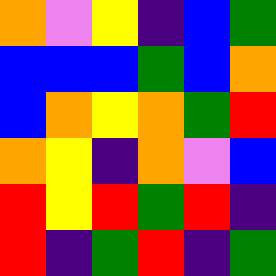[["orange", "violet", "yellow", "indigo", "blue", "green"], ["blue", "blue", "blue", "green", "blue", "orange"], ["blue", "orange", "yellow", "orange", "green", "red"], ["orange", "yellow", "indigo", "orange", "violet", "blue"], ["red", "yellow", "red", "green", "red", "indigo"], ["red", "indigo", "green", "red", "indigo", "green"]]